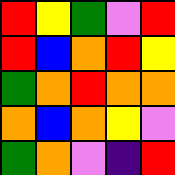[["red", "yellow", "green", "violet", "red"], ["red", "blue", "orange", "red", "yellow"], ["green", "orange", "red", "orange", "orange"], ["orange", "blue", "orange", "yellow", "violet"], ["green", "orange", "violet", "indigo", "red"]]